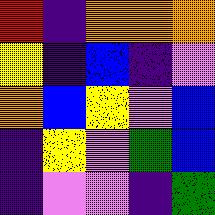[["red", "indigo", "orange", "orange", "orange"], ["yellow", "indigo", "blue", "indigo", "violet"], ["orange", "blue", "yellow", "violet", "blue"], ["indigo", "yellow", "violet", "green", "blue"], ["indigo", "violet", "violet", "indigo", "green"]]